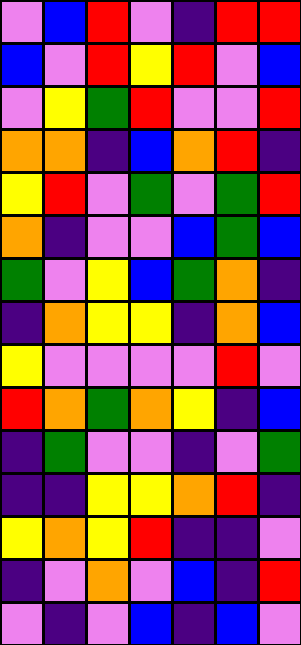[["violet", "blue", "red", "violet", "indigo", "red", "red"], ["blue", "violet", "red", "yellow", "red", "violet", "blue"], ["violet", "yellow", "green", "red", "violet", "violet", "red"], ["orange", "orange", "indigo", "blue", "orange", "red", "indigo"], ["yellow", "red", "violet", "green", "violet", "green", "red"], ["orange", "indigo", "violet", "violet", "blue", "green", "blue"], ["green", "violet", "yellow", "blue", "green", "orange", "indigo"], ["indigo", "orange", "yellow", "yellow", "indigo", "orange", "blue"], ["yellow", "violet", "violet", "violet", "violet", "red", "violet"], ["red", "orange", "green", "orange", "yellow", "indigo", "blue"], ["indigo", "green", "violet", "violet", "indigo", "violet", "green"], ["indigo", "indigo", "yellow", "yellow", "orange", "red", "indigo"], ["yellow", "orange", "yellow", "red", "indigo", "indigo", "violet"], ["indigo", "violet", "orange", "violet", "blue", "indigo", "red"], ["violet", "indigo", "violet", "blue", "indigo", "blue", "violet"]]